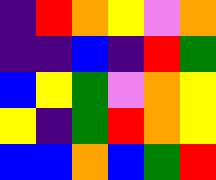[["indigo", "red", "orange", "yellow", "violet", "orange"], ["indigo", "indigo", "blue", "indigo", "red", "green"], ["blue", "yellow", "green", "violet", "orange", "yellow"], ["yellow", "indigo", "green", "red", "orange", "yellow"], ["blue", "blue", "orange", "blue", "green", "red"]]